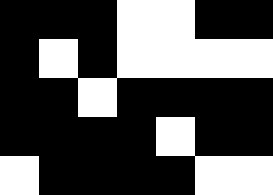[["black", "black", "black", "white", "white", "black", "black"], ["black", "white", "black", "white", "white", "white", "white"], ["black", "black", "white", "black", "black", "black", "black"], ["black", "black", "black", "black", "white", "black", "black"], ["white", "black", "black", "black", "black", "white", "white"]]